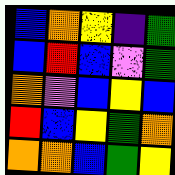[["blue", "orange", "yellow", "indigo", "green"], ["blue", "red", "blue", "violet", "green"], ["orange", "violet", "blue", "yellow", "blue"], ["red", "blue", "yellow", "green", "orange"], ["orange", "orange", "blue", "green", "yellow"]]